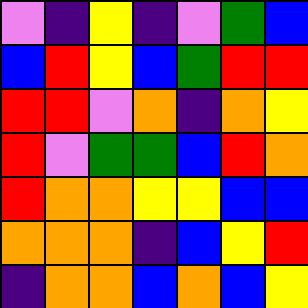[["violet", "indigo", "yellow", "indigo", "violet", "green", "blue"], ["blue", "red", "yellow", "blue", "green", "red", "red"], ["red", "red", "violet", "orange", "indigo", "orange", "yellow"], ["red", "violet", "green", "green", "blue", "red", "orange"], ["red", "orange", "orange", "yellow", "yellow", "blue", "blue"], ["orange", "orange", "orange", "indigo", "blue", "yellow", "red"], ["indigo", "orange", "orange", "blue", "orange", "blue", "yellow"]]